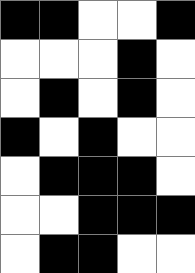[["black", "black", "white", "white", "black"], ["white", "white", "white", "black", "white"], ["white", "black", "white", "black", "white"], ["black", "white", "black", "white", "white"], ["white", "black", "black", "black", "white"], ["white", "white", "black", "black", "black"], ["white", "black", "black", "white", "white"]]